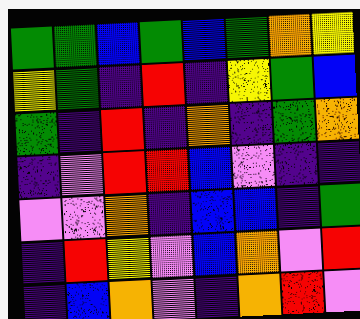[["green", "green", "blue", "green", "blue", "green", "orange", "yellow"], ["yellow", "green", "indigo", "red", "indigo", "yellow", "green", "blue"], ["green", "indigo", "red", "indigo", "orange", "indigo", "green", "orange"], ["indigo", "violet", "red", "red", "blue", "violet", "indigo", "indigo"], ["violet", "violet", "orange", "indigo", "blue", "blue", "indigo", "green"], ["indigo", "red", "yellow", "violet", "blue", "orange", "violet", "red"], ["indigo", "blue", "orange", "violet", "indigo", "orange", "red", "violet"]]